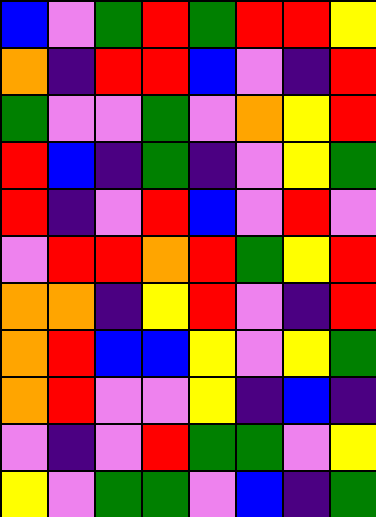[["blue", "violet", "green", "red", "green", "red", "red", "yellow"], ["orange", "indigo", "red", "red", "blue", "violet", "indigo", "red"], ["green", "violet", "violet", "green", "violet", "orange", "yellow", "red"], ["red", "blue", "indigo", "green", "indigo", "violet", "yellow", "green"], ["red", "indigo", "violet", "red", "blue", "violet", "red", "violet"], ["violet", "red", "red", "orange", "red", "green", "yellow", "red"], ["orange", "orange", "indigo", "yellow", "red", "violet", "indigo", "red"], ["orange", "red", "blue", "blue", "yellow", "violet", "yellow", "green"], ["orange", "red", "violet", "violet", "yellow", "indigo", "blue", "indigo"], ["violet", "indigo", "violet", "red", "green", "green", "violet", "yellow"], ["yellow", "violet", "green", "green", "violet", "blue", "indigo", "green"]]